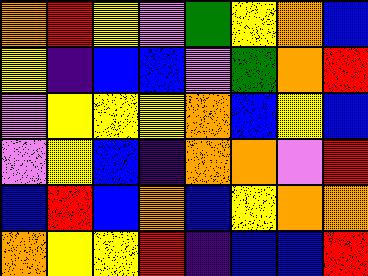[["orange", "red", "yellow", "violet", "green", "yellow", "orange", "blue"], ["yellow", "indigo", "blue", "blue", "violet", "green", "orange", "red"], ["violet", "yellow", "yellow", "yellow", "orange", "blue", "yellow", "blue"], ["violet", "yellow", "blue", "indigo", "orange", "orange", "violet", "red"], ["blue", "red", "blue", "orange", "blue", "yellow", "orange", "orange"], ["orange", "yellow", "yellow", "red", "indigo", "blue", "blue", "red"]]